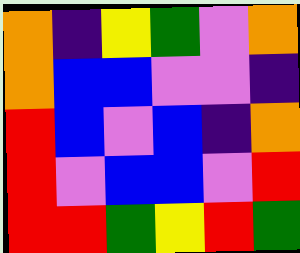[["orange", "indigo", "yellow", "green", "violet", "orange"], ["orange", "blue", "blue", "violet", "violet", "indigo"], ["red", "blue", "violet", "blue", "indigo", "orange"], ["red", "violet", "blue", "blue", "violet", "red"], ["red", "red", "green", "yellow", "red", "green"]]